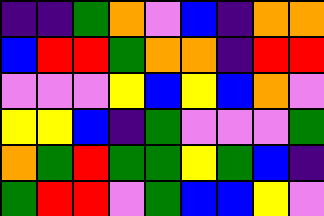[["indigo", "indigo", "green", "orange", "violet", "blue", "indigo", "orange", "orange"], ["blue", "red", "red", "green", "orange", "orange", "indigo", "red", "red"], ["violet", "violet", "violet", "yellow", "blue", "yellow", "blue", "orange", "violet"], ["yellow", "yellow", "blue", "indigo", "green", "violet", "violet", "violet", "green"], ["orange", "green", "red", "green", "green", "yellow", "green", "blue", "indigo"], ["green", "red", "red", "violet", "green", "blue", "blue", "yellow", "violet"]]